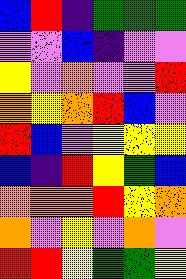[["blue", "red", "indigo", "green", "green", "green"], ["violet", "violet", "blue", "indigo", "violet", "violet"], ["yellow", "violet", "orange", "violet", "violet", "red"], ["orange", "yellow", "orange", "red", "blue", "violet"], ["red", "blue", "violet", "yellow", "yellow", "yellow"], ["blue", "indigo", "red", "yellow", "green", "blue"], ["orange", "orange", "orange", "red", "yellow", "orange"], ["orange", "violet", "yellow", "violet", "orange", "violet"], ["red", "red", "yellow", "green", "green", "yellow"]]